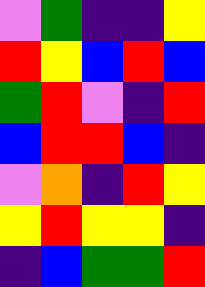[["violet", "green", "indigo", "indigo", "yellow"], ["red", "yellow", "blue", "red", "blue"], ["green", "red", "violet", "indigo", "red"], ["blue", "red", "red", "blue", "indigo"], ["violet", "orange", "indigo", "red", "yellow"], ["yellow", "red", "yellow", "yellow", "indigo"], ["indigo", "blue", "green", "green", "red"]]